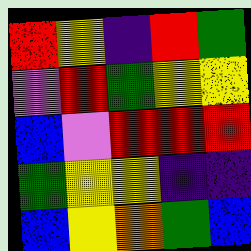[["red", "yellow", "indigo", "red", "green"], ["violet", "red", "green", "yellow", "yellow"], ["blue", "violet", "red", "red", "red"], ["green", "yellow", "yellow", "indigo", "indigo"], ["blue", "yellow", "orange", "green", "blue"]]